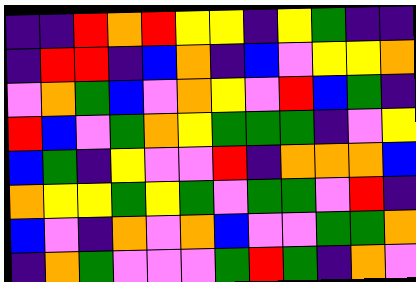[["indigo", "indigo", "red", "orange", "red", "yellow", "yellow", "indigo", "yellow", "green", "indigo", "indigo"], ["indigo", "red", "red", "indigo", "blue", "orange", "indigo", "blue", "violet", "yellow", "yellow", "orange"], ["violet", "orange", "green", "blue", "violet", "orange", "yellow", "violet", "red", "blue", "green", "indigo"], ["red", "blue", "violet", "green", "orange", "yellow", "green", "green", "green", "indigo", "violet", "yellow"], ["blue", "green", "indigo", "yellow", "violet", "violet", "red", "indigo", "orange", "orange", "orange", "blue"], ["orange", "yellow", "yellow", "green", "yellow", "green", "violet", "green", "green", "violet", "red", "indigo"], ["blue", "violet", "indigo", "orange", "violet", "orange", "blue", "violet", "violet", "green", "green", "orange"], ["indigo", "orange", "green", "violet", "violet", "violet", "green", "red", "green", "indigo", "orange", "violet"]]